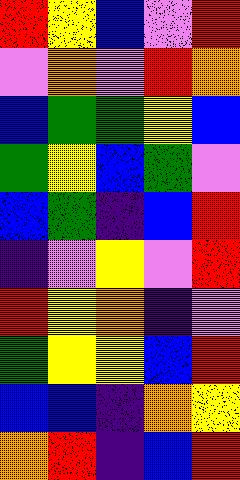[["red", "yellow", "blue", "violet", "red"], ["violet", "orange", "violet", "red", "orange"], ["blue", "green", "green", "yellow", "blue"], ["green", "yellow", "blue", "green", "violet"], ["blue", "green", "indigo", "blue", "red"], ["indigo", "violet", "yellow", "violet", "red"], ["red", "yellow", "orange", "indigo", "violet"], ["green", "yellow", "yellow", "blue", "red"], ["blue", "blue", "indigo", "orange", "yellow"], ["orange", "red", "indigo", "blue", "red"]]